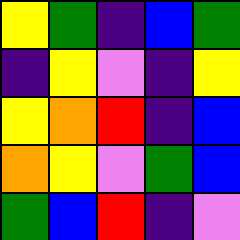[["yellow", "green", "indigo", "blue", "green"], ["indigo", "yellow", "violet", "indigo", "yellow"], ["yellow", "orange", "red", "indigo", "blue"], ["orange", "yellow", "violet", "green", "blue"], ["green", "blue", "red", "indigo", "violet"]]